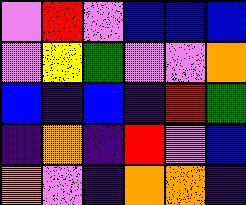[["violet", "red", "violet", "blue", "blue", "blue"], ["violet", "yellow", "green", "violet", "violet", "orange"], ["blue", "indigo", "blue", "indigo", "red", "green"], ["indigo", "orange", "indigo", "red", "violet", "blue"], ["orange", "violet", "indigo", "orange", "orange", "indigo"]]